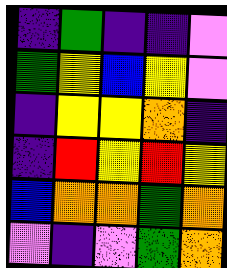[["indigo", "green", "indigo", "indigo", "violet"], ["green", "yellow", "blue", "yellow", "violet"], ["indigo", "yellow", "yellow", "orange", "indigo"], ["indigo", "red", "yellow", "red", "yellow"], ["blue", "orange", "orange", "green", "orange"], ["violet", "indigo", "violet", "green", "orange"]]